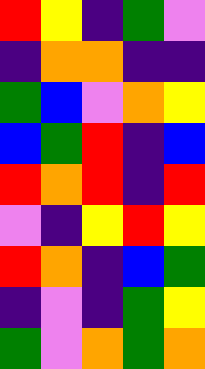[["red", "yellow", "indigo", "green", "violet"], ["indigo", "orange", "orange", "indigo", "indigo"], ["green", "blue", "violet", "orange", "yellow"], ["blue", "green", "red", "indigo", "blue"], ["red", "orange", "red", "indigo", "red"], ["violet", "indigo", "yellow", "red", "yellow"], ["red", "orange", "indigo", "blue", "green"], ["indigo", "violet", "indigo", "green", "yellow"], ["green", "violet", "orange", "green", "orange"]]